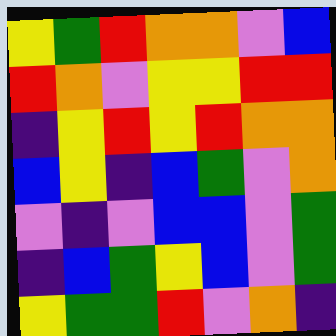[["yellow", "green", "red", "orange", "orange", "violet", "blue"], ["red", "orange", "violet", "yellow", "yellow", "red", "red"], ["indigo", "yellow", "red", "yellow", "red", "orange", "orange"], ["blue", "yellow", "indigo", "blue", "green", "violet", "orange"], ["violet", "indigo", "violet", "blue", "blue", "violet", "green"], ["indigo", "blue", "green", "yellow", "blue", "violet", "green"], ["yellow", "green", "green", "red", "violet", "orange", "indigo"]]